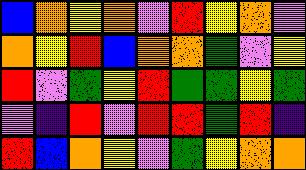[["blue", "orange", "yellow", "orange", "violet", "red", "yellow", "orange", "violet"], ["orange", "yellow", "red", "blue", "orange", "orange", "green", "violet", "yellow"], ["red", "violet", "green", "yellow", "red", "green", "green", "yellow", "green"], ["violet", "indigo", "red", "violet", "red", "red", "green", "red", "indigo"], ["red", "blue", "orange", "yellow", "violet", "green", "yellow", "orange", "orange"]]